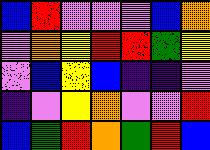[["blue", "red", "violet", "violet", "violet", "blue", "orange"], ["violet", "orange", "yellow", "red", "red", "green", "yellow"], ["violet", "blue", "yellow", "blue", "indigo", "indigo", "violet"], ["indigo", "violet", "yellow", "orange", "violet", "violet", "red"], ["blue", "green", "red", "orange", "green", "red", "blue"]]